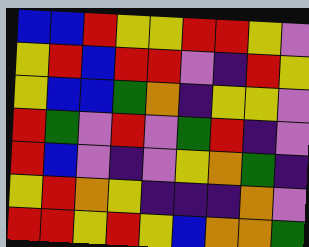[["blue", "blue", "red", "yellow", "yellow", "red", "red", "yellow", "violet"], ["yellow", "red", "blue", "red", "red", "violet", "indigo", "red", "yellow"], ["yellow", "blue", "blue", "green", "orange", "indigo", "yellow", "yellow", "violet"], ["red", "green", "violet", "red", "violet", "green", "red", "indigo", "violet"], ["red", "blue", "violet", "indigo", "violet", "yellow", "orange", "green", "indigo"], ["yellow", "red", "orange", "yellow", "indigo", "indigo", "indigo", "orange", "violet"], ["red", "red", "yellow", "red", "yellow", "blue", "orange", "orange", "green"]]